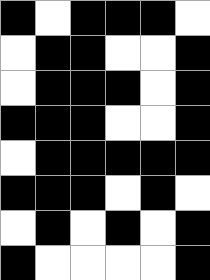[["black", "white", "black", "black", "black", "white"], ["white", "black", "black", "white", "white", "black"], ["white", "black", "black", "black", "white", "black"], ["black", "black", "black", "white", "white", "black"], ["white", "black", "black", "black", "black", "black"], ["black", "black", "black", "white", "black", "white"], ["white", "black", "white", "black", "white", "black"], ["black", "white", "white", "white", "white", "black"]]